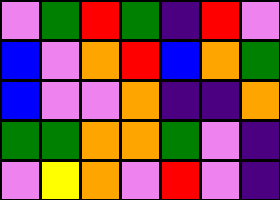[["violet", "green", "red", "green", "indigo", "red", "violet"], ["blue", "violet", "orange", "red", "blue", "orange", "green"], ["blue", "violet", "violet", "orange", "indigo", "indigo", "orange"], ["green", "green", "orange", "orange", "green", "violet", "indigo"], ["violet", "yellow", "orange", "violet", "red", "violet", "indigo"]]